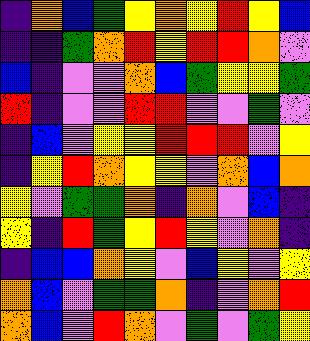[["indigo", "orange", "blue", "green", "yellow", "orange", "yellow", "red", "yellow", "blue"], ["indigo", "indigo", "green", "orange", "red", "yellow", "red", "red", "orange", "violet"], ["blue", "indigo", "violet", "violet", "orange", "blue", "green", "yellow", "yellow", "green"], ["red", "indigo", "violet", "violet", "red", "red", "violet", "violet", "green", "violet"], ["indigo", "blue", "violet", "yellow", "yellow", "red", "red", "red", "violet", "yellow"], ["indigo", "yellow", "red", "orange", "yellow", "yellow", "violet", "orange", "blue", "orange"], ["yellow", "violet", "green", "green", "orange", "indigo", "orange", "violet", "blue", "indigo"], ["yellow", "indigo", "red", "green", "yellow", "red", "yellow", "violet", "orange", "indigo"], ["indigo", "blue", "blue", "orange", "yellow", "violet", "blue", "yellow", "violet", "yellow"], ["orange", "blue", "violet", "green", "green", "orange", "indigo", "violet", "orange", "red"], ["orange", "blue", "violet", "red", "orange", "violet", "green", "violet", "green", "yellow"]]